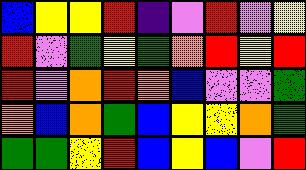[["blue", "yellow", "yellow", "red", "indigo", "violet", "red", "violet", "yellow"], ["red", "violet", "green", "yellow", "green", "orange", "red", "yellow", "red"], ["red", "violet", "orange", "red", "orange", "blue", "violet", "violet", "green"], ["orange", "blue", "orange", "green", "blue", "yellow", "yellow", "orange", "green"], ["green", "green", "yellow", "red", "blue", "yellow", "blue", "violet", "red"]]